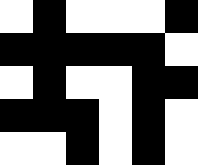[["white", "black", "white", "white", "white", "black"], ["black", "black", "black", "black", "black", "white"], ["white", "black", "white", "white", "black", "black"], ["black", "black", "black", "white", "black", "white"], ["white", "white", "black", "white", "black", "white"]]